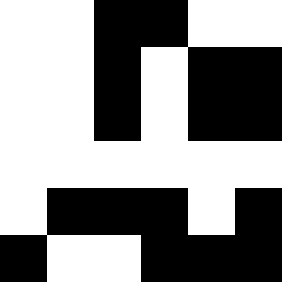[["white", "white", "black", "black", "white", "white"], ["white", "white", "black", "white", "black", "black"], ["white", "white", "black", "white", "black", "black"], ["white", "white", "white", "white", "white", "white"], ["white", "black", "black", "black", "white", "black"], ["black", "white", "white", "black", "black", "black"]]